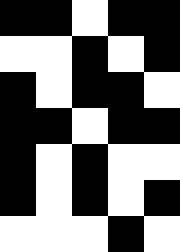[["black", "black", "white", "black", "black"], ["white", "white", "black", "white", "black"], ["black", "white", "black", "black", "white"], ["black", "black", "white", "black", "black"], ["black", "white", "black", "white", "white"], ["black", "white", "black", "white", "black"], ["white", "white", "white", "black", "white"]]